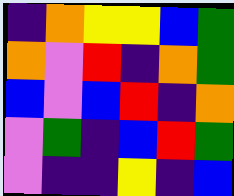[["indigo", "orange", "yellow", "yellow", "blue", "green"], ["orange", "violet", "red", "indigo", "orange", "green"], ["blue", "violet", "blue", "red", "indigo", "orange"], ["violet", "green", "indigo", "blue", "red", "green"], ["violet", "indigo", "indigo", "yellow", "indigo", "blue"]]